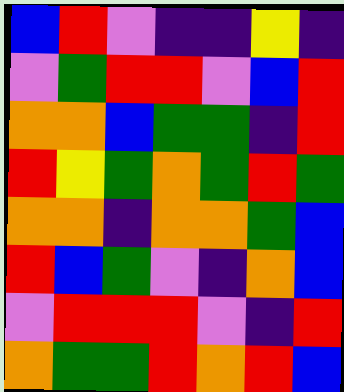[["blue", "red", "violet", "indigo", "indigo", "yellow", "indigo"], ["violet", "green", "red", "red", "violet", "blue", "red"], ["orange", "orange", "blue", "green", "green", "indigo", "red"], ["red", "yellow", "green", "orange", "green", "red", "green"], ["orange", "orange", "indigo", "orange", "orange", "green", "blue"], ["red", "blue", "green", "violet", "indigo", "orange", "blue"], ["violet", "red", "red", "red", "violet", "indigo", "red"], ["orange", "green", "green", "red", "orange", "red", "blue"]]